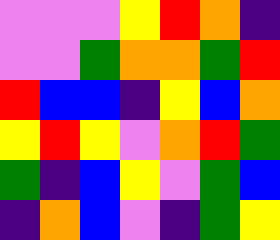[["violet", "violet", "violet", "yellow", "red", "orange", "indigo"], ["violet", "violet", "green", "orange", "orange", "green", "red"], ["red", "blue", "blue", "indigo", "yellow", "blue", "orange"], ["yellow", "red", "yellow", "violet", "orange", "red", "green"], ["green", "indigo", "blue", "yellow", "violet", "green", "blue"], ["indigo", "orange", "blue", "violet", "indigo", "green", "yellow"]]